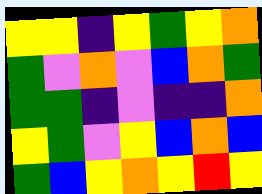[["yellow", "yellow", "indigo", "yellow", "green", "yellow", "orange"], ["green", "violet", "orange", "violet", "blue", "orange", "green"], ["green", "green", "indigo", "violet", "indigo", "indigo", "orange"], ["yellow", "green", "violet", "yellow", "blue", "orange", "blue"], ["green", "blue", "yellow", "orange", "yellow", "red", "yellow"]]